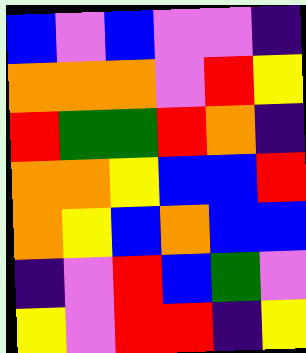[["blue", "violet", "blue", "violet", "violet", "indigo"], ["orange", "orange", "orange", "violet", "red", "yellow"], ["red", "green", "green", "red", "orange", "indigo"], ["orange", "orange", "yellow", "blue", "blue", "red"], ["orange", "yellow", "blue", "orange", "blue", "blue"], ["indigo", "violet", "red", "blue", "green", "violet"], ["yellow", "violet", "red", "red", "indigo", "yellow"]]